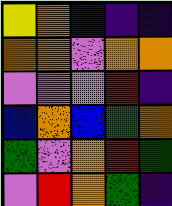[["yellow", "orange", "blue", "indigo", "indigo"], ["orange", "orange", "violet", "orange", "orange"], ["violet", "violet", "violet", "red", "indigo"], ["blue", "orange", "blue", "green", "orange"], ["green", "violet", "orange", "red", "green"], ["violet", "red", "orange", "green", "indigo"]]